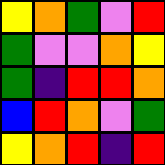[["yellow", "orange", "green", "violet", "red"], ["green", "violet", "violet", "orange", "yellow"], ["green", "indigo", "red", "red", "orange"], ["blue", "red", "orange", "violet", "green"], ["yellow", "orange", "red", "indigo", "red"]]